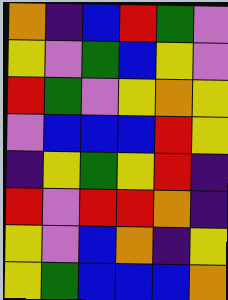[["orange", "indigo", "blue", "red", "green", "violet"], ["yellow", "violet", "green", "blue", "yellow", "violet"], ["red", "green", "violet", "yellow", "orange", "yellow"], ["violet", "blue", "blue", "blue", "red", "yellow"], ["indigo", "yellow", "green", "yellow", "red", "indigo"], ["red", "violet", "red", "red", "orange", "indigo"], ["yellow", "violet", "blue", "orange", "indigo", "yellow"], ["yellow", "green", "blue", "blue", "blue", "orange"]]